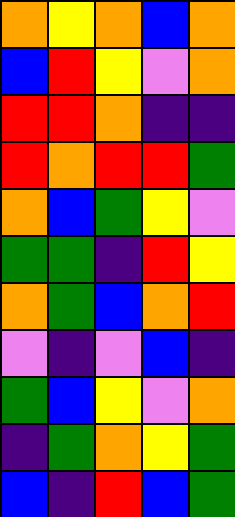[["orange", "yellow", "orange", "blue", "orange"], ["blue", "red", "yellow", "violet", "orange"], ["red", "red", "orange", "indigo", "indigo"], ["red", "orange", "red", "red", "green"], ["orange", "blue", "green", "yellow", "violet"], ["green", "green", "indigo", "red", "yellow"], ["orange", "green", "blue", "orange", "red"], ["violet", "indigo", "violet", "blue", "indigo"], ["green", "blue", "yellow", "violet", "orange"], ["indigo", "green", "orange", "yellow", "green"], ["blue", "indigo", "red", "blue", "green"]]